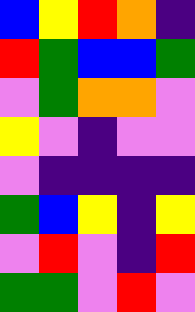[["blue", "yellow", "red", "orange", "indigo"], ["red", "green", "blue", "blue", "green"], ["violet", "green", "orange", "orange", "violet"], ["yellow", "violet", "indigo", "violet", "violet"], ["violet", "indigo", "indigo", "indigo", "indigo"], ["green", "blue", "yellow", "indigo", "yellow"], ["violet", "red", "violet", "indigo", "red"], ["green", "green", "violet", "red", "violet"]]